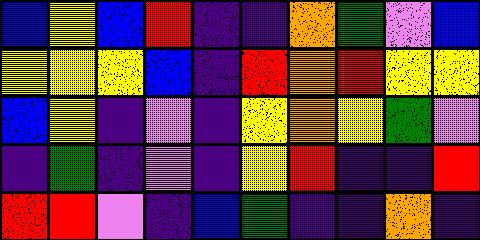[["blue", "yellow", "blue", "red", "indigo", "indigo", "orange", "green", "violet", "blue"], ["yellow", "yellow", "yellow", "blue", "indigo", "red", "orange", "red", "yellow", "yellow"], ["blue", "yellow", "indigo", "violet", "indigo", "yellow", "orange", "yellow", "green", "violet"], ["indigo", "green", "indigo", "violet", "indigo", "yellow", "red", "indigo", "indigo", "red"], ["red", "red", "violet", "indigo", "blue", "green", "indigo", "indigo", "orange", "indigo"]]